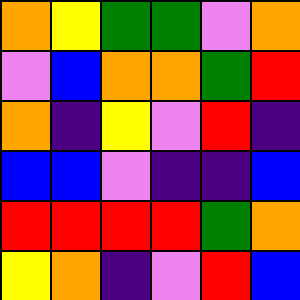[["orange", "yellow", "green", "green", "violet", "orange"], ["violet", "blue", "orange", "orange", "green", "red"], ["orange", "indigo", "yellow", "violet", "red", "indigo"], ["blue", "blue", "violet", "indigo", "indigo", "blue"], ["red", "red", "red", "red", "green", "orange"], ["yellow", "orange", "indigo", "violet", "red", "blue"]]